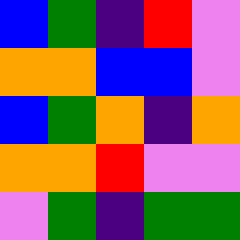[["blue", "green", "indigo", "red", "violet"], ["orange", "orange", "blue", "blue", "violet"], ["blue", "green", "orange", "indigo", "orange"], ["orange", "orange", "red", "violet", "violet"], ["violet", "green", "indigo", "green", "green"]]